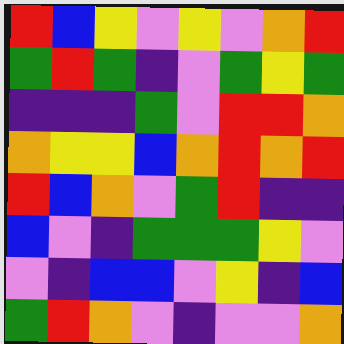[["red", "blue", "yellow", "violet", "yellow", "violet", "orange", "red"], ["green", "red", "green", "indigo", "violet", "green", "yellow", "green"], ["indigo", "indigo", "indigo", "green", "violet", "red", "red", "orange"], ["orange", "yellow", "yellow", "blue", "orange", "red", "orange", "red"], ["red", "blue", "orange", "violet", "green", "red", "indigo", "indigo"], ["blue", "violet", "indigo", "green", "green", "green", "yellow", "violet"], ["violet", "indigo", "blue", "blue", "violet", "yellow", "indigo", "blue"], ["green", "red", "orange", "violet", "indigo", "violet", "violet", "orange"]]